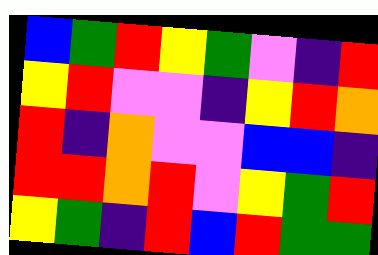[["blue", "green", "red", "yellow", "green", "violet", "indigo", "red"], ["yellow", "red", "violet", "violet", "indigo", "yellow", "red", "orange"], ["red", "indigo", "orange", "violet", "violet", "blue", "blue", "indigo"], ["red", "red", "orange", "red", "violet", "yellow", "green", "red"], ["yellow", "green", "indigo", "red", "blue", "red", "green", "green"]]